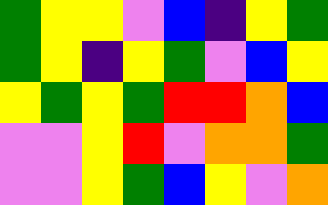[["green", "yellow", "yellow", "violet", "blue", "indigo", "yellow", "green"], ["green", "yellow", "indigo", "yellow", "green", "violet", "blue", "yellow"], ["yellow", "green", "yellow", "green", "red", "red", "orange", "blue"], ["violet", "violet", "yellow", "red", "violet", "orange", "orange", "green"], ["violet", "violet", "yellow", "green", "blue", "yellow", "violet", "orange"]]